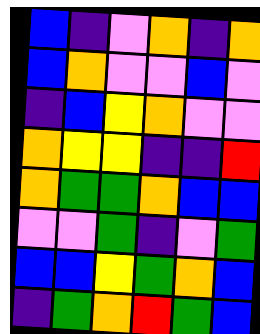[["blue", "indigo", "violet", "orange", "indigo", "orange"], ["blue", "orange", "violet", "violet", "blue", "violet"], ["indigo", "blue", "yellow", "orange", "violet", "violet"], ["orange", "yellow", "yellow", "indigo", "indigo", "red"], ["orange", "green", "green", "orange", "blue", "blue"], ["violet", "violet", "green", "indigo", "violet", "green"], ["blue", "blue", "yellow", "green", "orange", "blue"], ["indigo", "green", "orange", "red", "green", "blue"]]